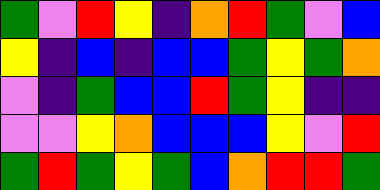[["green", "violet", "red", "yellow", "indigo", "orange", "red", "green", "violet", "blue"], ["yellow", "indigo", "blue", "indigo", "blue", "blue", "green", "yellow", "green", "orange"], ["violet", "indigo", "green", "blue", "blue", "red", "green", "yellow", "indigo", "indigo"], ["violet", "violet", "yellow", "orange", "blue", "blue", "blue", "yellow", "violet", "red"], ["green", "red", "green", "yellow", "green", "blue", "orange", "red", "red", "green"]]